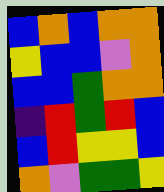[["blue", "orange", "blue", "orange", "orange"], ["yellow", "blue", "blue", "violet", "orange"], ["blue", "blue", "green", "orange", "orange"], ["indigo", "red", "green", "red", "blue"], ["blue", "red", "yellow", "yellow", "blue"], ["orange", "violet", "green", "green", "yellow"]]